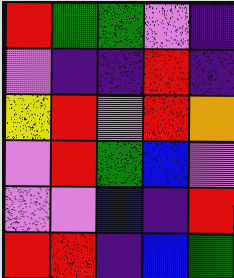[["red", "green", "green", "violet", "indigo"], ["violet", "indigo", "indigo", "red", "indigo"], ["yellow", "red", "violet", "red", "orange"], ["violet", "red", "green", "blue", "violet"], ["violet", "violet", "blue", "indigo", "red"], ["red", "red", "indigo", "blue", "green"]]